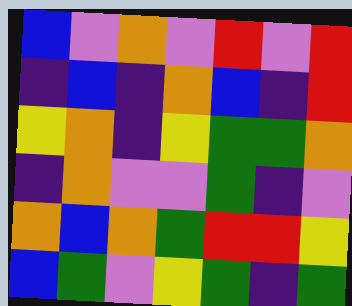[["blue", "violet", "orange", "violet", "red", "violet", "red"], ["indigo", "blue", "indigo", "orange", "blue", "indigo", "red"], ["yellow", "orange", "indigo", "yellow", "green", "green", "orange"], ["indigo", "orange", "violet", "violet", "green", "indigo", "violet"], ["orange", "blue", "orange", "green", "red", "red", "yellow"], ["blue", "green", "violet", "yellow", "green", "indigo", "green"]]